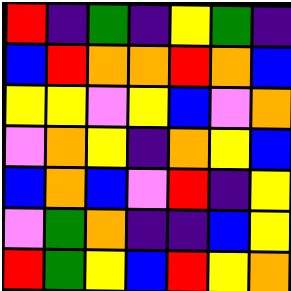[["red", "indigo", "green", "indigo", "yellow", "green", "indigo"], ["blue", "red", "orange", "orange", "red", "orange", "blue"], ["yellow", "yellow", "violet", "yellow", "blue", "violet", "orange"], ["violet", "orange", "yellow", "indigo", "orange", "yellow", "blue"], ["blue", "orange", "blue", "violet", "red", "indigo", "yellow"], ["violet", "green", "orange", "indigo", "indigo", "blue", "yellow"], ["red", "green", "yellow", "blue", "red", "yellow", "orange"]]